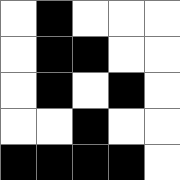[["white", "black", "white", "white", "white"], ["white", "black", "black", "white", "white"], ["white", "black", "white", "black", "white"], ["white", "white", "black", "white", "white"], ["black", "black", "black", "black", "white"]]